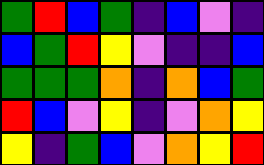[["green", "red", "blue", "green", "indigo", "blue", "violet", "indigo"], ["blue", "green", "red", "yellow", "violet", "indigo", "indigo", "blue"], ["green", "green", "green", "orange", "indigo", "orange", "blue", "green"], ["red", "blue", "violet", "yellow", "indigo", "violet", "orange", "yellow"], ["yellow", "indigo", "green", "blue", "violet", "orange", "yellow", "red"]]